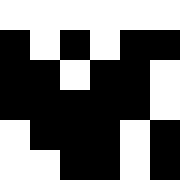[["white", "white", "white", "white", "white", "white"], ["black", "white", "black", "white", "black", "black"], ["black", "black", "white", "black", "black", "white"], ["black", "black", "black", "black", "black", "white"], ["white", "black", "black", "black", "white", "black"], ["white", "white", "black", "black", "white", "black"]]